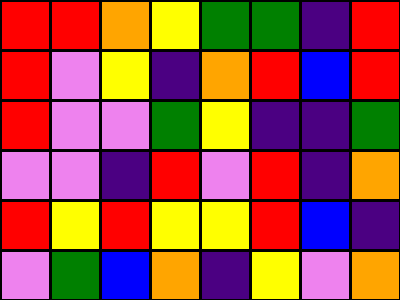[["red", "red", "orange", "yellow", "green", "green", "indigo", "red"], ["red", "violet", "yellow", "indigo", "orange", "red", "blue", "red"], ["red", "violet", "violet", "green", "yellow", "indigo", "indigo", "green"], ["violet", "violet", "indigo", "red", "violet", "red", "indigo", "orange"], ["red", "yellow", "red", "yellow", "yellow", "red", "blue", "indigo"], ["violet", "green", "blue", "orange", "indigo", "yellow", "violet", "orange"]]